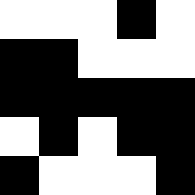[["white", "white", "white", "black", "white"], ["black", "black", "white", "white", "white"], ["black", "black", "black", "black", "black"], ["white", "black", "white", "black", "black"], ["black", "white", "white", "white", "black"]]